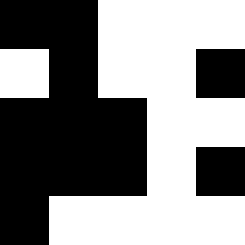[["black", "black", "white", "white", "white"], ["white", "black", "white", "white", "black"], ["black", "black", "black", "white", "white"], ["black", "black", "black", "white", "black"], ["black", "white", "white", "white", "white"]]